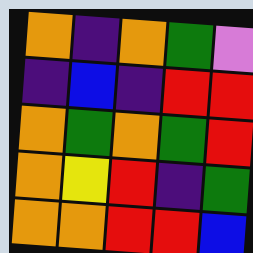[["orange", "indigo", "orange", "green", "violet"], ["indigo", "blue", "indigo", "red", "red"], ["orange", "green", "orange", "green", "red"], ["orange", "yellow", "red", "indigo", "green"], ["orange", "orange", "red", "red", "blue"]]